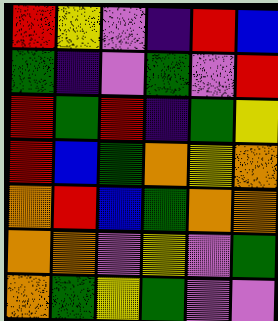[["red", "yellow", "violet", "indigo", "red", "blue"], ["green", "indigo", "violet", "green", "violet", "red"], ["red", "green", "red", "indigo", "green", "yellow"], ["red", "blue", "green", "orange", "yellow", "orange"], ["orange", "red", "blue", "green", "orange", "orange"], ["orange", "orange", "violet", "yellow", "violet", "green"], ["orange", "green", "yellow", "green", "violet", "violet"]]